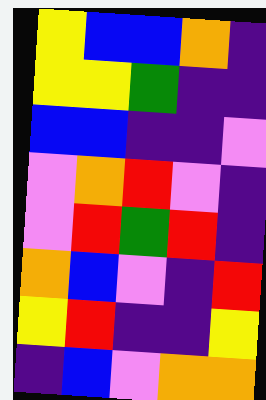[["yellow", "blue", "blue", "orange", "indigo"], ["yellow", "yellow", "green", "indigo", "indigo"], ["blue", "blue", "indigo", "indigo", "violet"], ["violet", "orange", "red", "violet", "indigo"], ["violet", "red", "green", "red", "indigo"], ["orange", "blue", "violet", "indigo", "red"], ["yellow", "red", "indigo", "indigo", "yellow"], ["indigo", "blue", "violet", "orange", "orange"]]